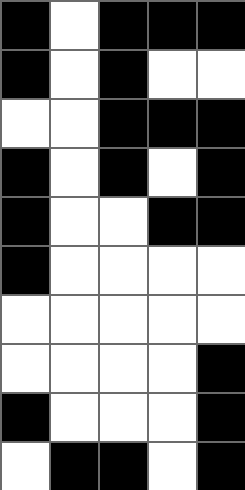[["black", "white", "black", "black", "black"], ["black", "white", "black", "white", "white"], ["white", "white", "black", "black", "black"], ["black", "white", "black", "white", "black"], ["black", "white", "white", "black", "black"], ["black", "white", "white", "white", "white"], ["white", "white", "white", "white", "white"], ["white", "white", "white", "white", "black"], ["black", "white", "white", "white", "black"], ["white", "black", "black", "white", "black"]]